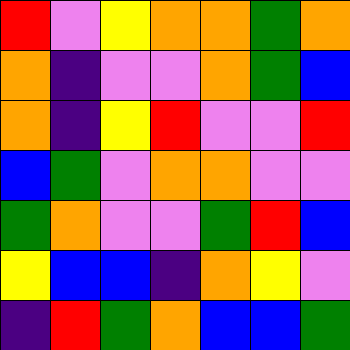[["red", "violet", "yellow", "orange", "orange", "green", "orange"], ["orange", "indigo", "violet", "violet", "orange", "green", "blue"], ["orange", "indigo", "yellow", "red", "violet", "violet", "red"], ["blue", "green", "violet", "orange", "orange", "violet", "violet"], ["green", "orange", "violet", "violet", "green", "red", "blue"], ["yellow", "blue", "blue", "indigo", "orange", "yellow", "violet"], ["indigo", "red", "green", "orange", "blue", "blue", "green"]]